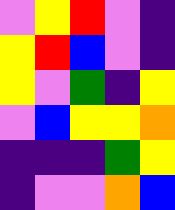[["violet", "yellow", "red", "violet", "indigo"], ["yellow", "red", "blue", "violet", "indigo"], ["yellow", "violet", "green", "indigo", "yellow"], ["violet", "blue", "yellow", "yellow", "orange"], ["indigo", "indigo", "indigo", "green", "yellow"], ["indigo", "violet", "violet", "orange", "blue"]]